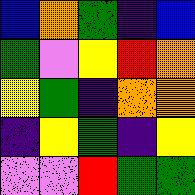[["blue", "orange", "green", "indigo", "blue"], ["green", "violet", "yellow", "red", "orange"], ["yellow", "green", "indigo", "orange", "orange"], ["indigo", "yellow", "green", "indigo", "yellow"], ["violet", "violet", "red", "green", "green"]]